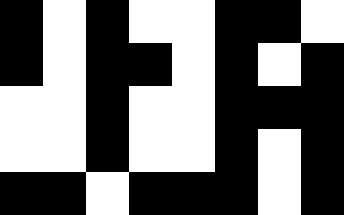[["black", "white", "black", "white", "white", "black", "black", "white"], ["black", "white", "black", "black", "white", "black", "white", "black"], ["white", "white", "black", "white", "white", "black", "black", "black"], ["white", "white", "black", "white", "white", "black", "white", "black"], ["black", "black", "white", "black", "black", "black", "white", "black"]]